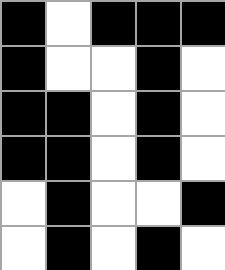[["black", "white", "black", "black", "black"], ["black", "white", "white", "black", "white"], ["black", "black", "white", "black", "white"], ["black", "black", "white", "black", "white"], ["white", "black", "white", "white", "black"], ["white", "black", "white", "black", "white"]]